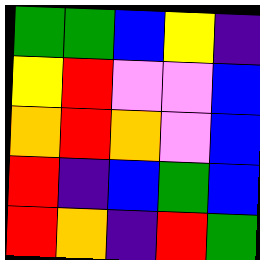[["green", "green", "blue", "yellow", "indigo"], ["yellow", "red", "violet", "violet", "blue"], ["orange", "red", "orange", "violet", "blue"], ["red", "indigo", "blue", "green", "blue"], ["red", "orange", "indigo", "red", "green"]]